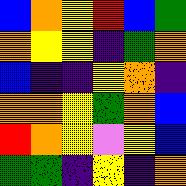[["blue", "orange", "yellow", "red", "blue", "green"], ["orange", "yellow", "yellow", "indigo", "green", "orange"], ["blue", "indigo", "indigo", "yellow", "orange", "indigo"], ["orange", "orange", "yellow", "green", "orange", "blue"], ["red", "orange", "yellow", "violet", "yellow", "blue"], ["green", "green", "indigo", "yellow", "indigo", "orange"]]